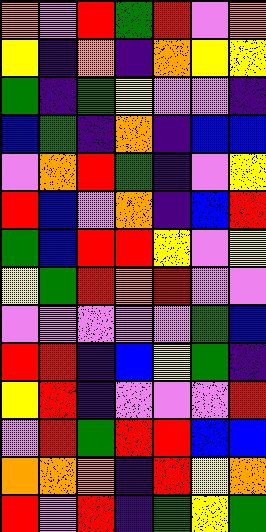[["orange", "violet", "red", "green", "red", "violet", "orange"], ["yellow", "indigo", "orange", "indigo", "orange", "yellow", "yellow"], ["green", "indigo", "green", "yellow", "violet", "violet", "indigo"], ["blue", "green", "indigo", "orange", "indigo", "blue", "blue"], ["violet", "orange", "red", "green", "indigo", "violet", "yellow"], ["red", "blue", "violet", "orange", "indigo", "blue", "red"], ["green", "blue", "red", "red", "yellow", "violet", "yellow"], ["yellow", "green", "red", "orange", "red", "violet", "violet"], ["violet", "violet", "violet", "violet", "violet", "green", "blue"], ["red", "red", "indigo", "blue", "yellow", "green", "indigo"], ["yellow", "red", "indigo", "violet", "violet", "violet", "red"], ["violet", "red", "green", "red", "red", "blue", "blue"], ["orange", "orange", "orange", "indigo", "red", "yellow", "orange"], ["red", "violet", "red", "indigo", "green", "yellow", "green"]]